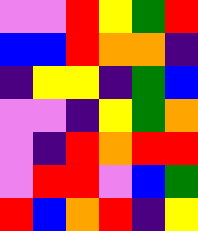[["violet", "violet", "red", "yellow", "green", "red"], ["blue", "blue", "red", "orange", "orange", "indigo"], ["indigo", "yellow", "yellow", "indigo", "green", "blue"], ["violet", "violet", "indigo", "yellow", "green", "orange"], ["violet", "indigo", "red", "orange", "red", "red"], ["violet", "red", "red", "violet", "blue", "green"], ["red", "blue", "orange", "red", "indigo", "yellow"]]